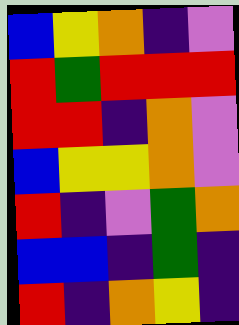[["blue", "yellow", "orange", "indigo", "violet"], ["red", "green", "red", "red", "red"], ["red", "red", "indigo", "orange", "violet"], ["blue", "yellow", "yellow", "orange", "violet"], ["red", "indigo", "violet", "green", "orange"], ["blue", "blue", "indigo", "green", "indigo"], ["red", "indigo", "orange", "yellow", "indigo"]]